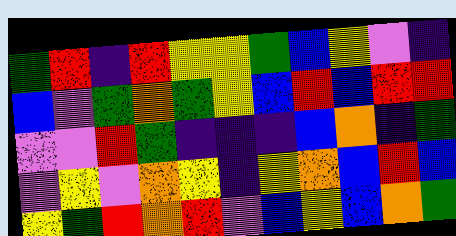[["green", "red", "indigo", "red", "yellow", "yellow", "green", "blue", "yellow", "violet", "indigo"], ["blue", "violet", "green", "orange", "green", "yellow", "blue", "red", "blue", "red", "red"], ["violet", "violet", "red", "green", "indigo", "indigo", "indigo", "blue", "orange", "indigo", "green"], ["violet", "yellow", "violet", "orange", "yellow", "indigo", "yellow", "orange", "blue", "red", "blue"], ["yellow", "green", "red", "orange", "red", "violet", "blue", "yellow", "blue", "orange", "green"]]